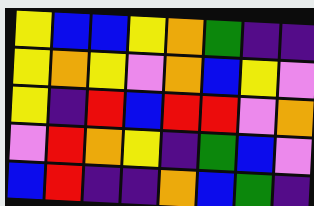[["yellow", "blue", "blue", "yellow", "orange", "green", "indigo", "indigo"], ["yellow", "orange", "yellow", "violet", "orange", "blue", "yellow", "violet"], ["yellow", "indigo", "red", "blue", "red", "red", "violet", "orange"], ["violet", "red", "orange", "yellow", "indigo", "green", "blue", "violet"], ["blue", "red", "indigo", "indigo", "orange", "blue", "green", "indigo"]]